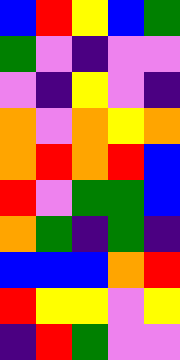[["blue", "red", "yellow", "blue", "green"], ["green", "violet", "indigo", "violet", "violet"], ["violet", "indigo", "yellow", "violet", "indigo"], ["orange", "violet", "orange", "yellow", "orange"], ["orange", "red", "orange", "red", "blue"], ["red", "violet", "green", "green", "blue"], ["orange", "green", "indigo", "green", "indigo"], ["blue", "blue", "blue", "orange", "red"], ["red", "yellow", "yellow", "violet", "yellow"], ["indigo", "red", "green", "violet", "violet"]]